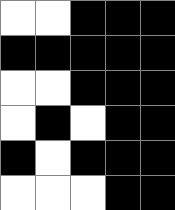[["white", "white", "black", "black", "black"], ["black", "black", "black", "black", "black"], ["white", "white", "black", "black", "black"], ["white", "black", "white", "black", "black"], ["black", "white", "black", "black", "black"], ["white", "white", "white", "black", "black"]]